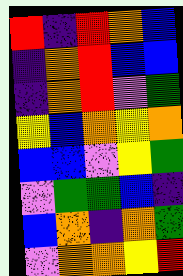[["red", "indigo", "red", "orange", "blue"], ["indigo", "orange", "red", "blue", "blue"], ["indigo", "orange", "red", "violet", "green"], ["yellow", "blue", "orange", "yellow", "orange"], ["blue", "blue", "violet", "yellow", "green"], ["violet", "green", "green", "blue", "indigo"], ["blue", "orange", "indigo", "orange", "green"], ["violet", "orange", "orange", "yellow", "red"]]